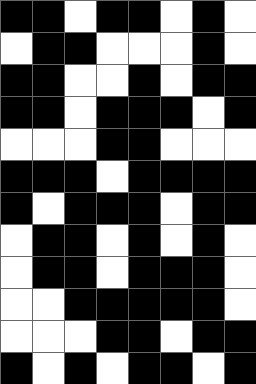[["black", "black", "white", "black", "black", "white", "black", "white"], ["white", "black", "black", "white", "white", "white", "black", "white"], ["black", "black", "white", "white", "black", "white", "black", "black"], ["black", "black", "white", "black", "black", "black", "white", "black"], ["white", "white", "white", "black", "black", "white", "white", "white"], ["black", "black", "black", "white", "black", "black", "black", "black"], ["black", "white", "black", "black", "black", "white", "black", "black"], ["white", "black", "black", "white", "black", "white", "black", "white"], ["white", "black", "black", "white", "black", "black", "black", "white"], ["white", "white", "black", "black", "black", "black", "black", "white"], ["white", "white", "white", "black", "black", "white", "black", "black"], ["black", "white", "black", "white", "black", "black", "white", "black"]]